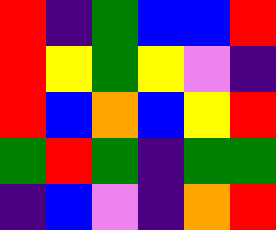[["red", "indigo", "green", "blue", "blue", "red"], ["red", "yellow", "green", "yellow", "violet", "indigo"], ["red", "blue", "orange", "blue", "yellow", "red"], ["green", "red", "green", "indigo", "green", "green"], ["indigo", "blue", "violet", "indigo", "orange", "red"]]